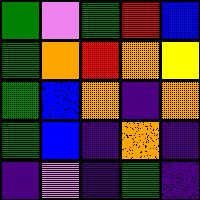[["green", "violet", "green", "red", "blue"], ["green", "orange", "red", "orange", "yellow"], ["green", "blue", "orange", "indigo", "orange"], ["green", "blue", "indigo", "orange", "indigo"], ["indigo", "violet", "indigo", "green", "indigo"]]